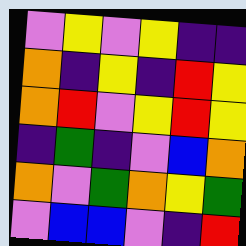[["violet", "yellow", "violet", "yellow", "indigo", "indigo"], ["orange", "indigo", "yellow", "indigo", "red", "yellow"], ["orange", "red", "violet", "yellow", "red", "yellow"], ["indigo", "green", "indigo", "violet", "blue", "orange"], ["orange", "violet", "green", "orange", "yellow", "green"], ["violet", "blue", "blue", "violet", "indigo", "red"]]